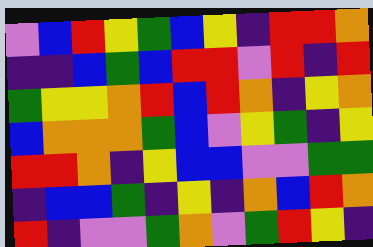[["violet", "blue", "red", "yellow", "green", "blue", "yellow", "indigo", "red", "red", "orange"], ["indigo", "indigo", "blue", "green", "blue", "red", "red", "violet", "red", "indigo", "red"], ["green", "yellow", "yellow", "orange", "red", "blue", "red", "orange", "indigo", "yellow", "orange"], ["blue", "orange", "orange", "orange", "green", "blue", "violet", "yellow", "green", "indigo", "yellow"], ["red", "red", "orange", "indigo", "yellow", "blue", "blue", "violet", "violet", "green", "green"], ["indigo", "blue", "blue", "green", "indigo", "yellow", "indigo", "orange", "blue", "red", "orange"], ["red", "indigo", "violet", "violet", "green", "orange", "violet", "green", "red", "yellow", "indigo"]]